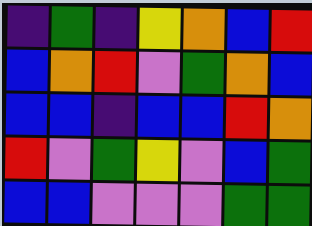[["indigo", "green", "indigo", "yellow", "orange", "blue", "red"], ["blue", "orange", "red", "violet", "green", "orange", "blue"], ["blue", "blue", "indigo", "blue", "blue", "red", "orange"], ["red", "violet", "green", "yellow", "violet", "blue", "green"], ["blue", "blue", "violet", "violet", "violet", "green", "green"]]